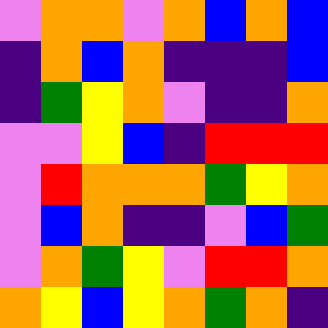[["violet", "orange", "orange", "violet", "orange", "blue", "orange", "blue"], ["indigo", "orange", "blue", "orange", "indigo", "indigo", "indigo", "blue"], ["indigo", "green", "yellow", "orange", "violet", "indigo", "indigo", "orange"], ["violet", "violet", "yellow", "blue", "indigo", "red", "red", "red"], ["violet", "red", "orange", "orange", "orange", "green", "yellow", "orange"], ["violet", "blue", "orange", "indigo", "indigo", "violet", "blue", "green"], ["violet", "orange", "green", "yellow", "violet", "red", "red", "orange"], ["orange", "yellow", "blue", "yellow", "orange", "green", "orange", "indigo"]]